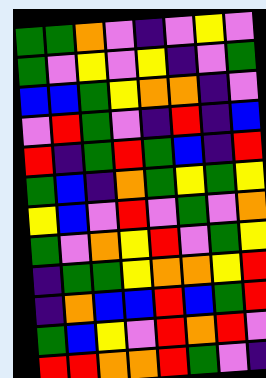[["green", "green", "orange", "violet", "indigo", "violet", "yellow", "violet"], ["green", "violet", "yellow", "violet", "yellow", "indigo", "violet", "green"], ["blue", "blue", "green", "yellow", "orange", "orange", "indigo", "violet"], ["violet", "red", "green", "violet", "indigo", "red", "indigo", "blue"], ["red", "indigo", "green", "red", "green", "blue", "indigo", "red"], ["green", "blue", "indigo", "orange", "green", "yellow", "green", "yellow"], ["yellow", "blue", "violet", "red", "violet", "green", "violet", "orange"], ["green", "violet", "orange", "yellow", "red", "violet", "green", "yellow"], ["indigo", "green", "green", "yellow", "orange", "orange", "yellow", "red"], ["indigo", "orange", "blue", "blue", "red", "blue", "green", "red"], ["green", "blue", "yellow", "violet", "red", "orange", "red", "violet"], ["red", "red", "orange", "orange", "red", "green", "violet", "indigo"]]